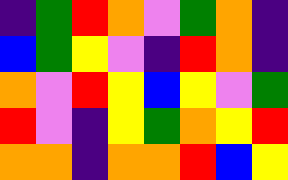[["indigo", "green", "red", "orange", "violet", "green", "orange", "indigo"], ["blue", "green", "yellow", "violet", "indigo", "red", "orange", "indigo"], ["orange", "violet", "red", "yellow", "blue", "yellow", "violet", "green"], ["red", "violet", "indigo", "yellow", "green", "orange", "yellow", "red"], ["orange", "orange", "indigo", "orange", "orange", "red", "blue", "yellow"]]